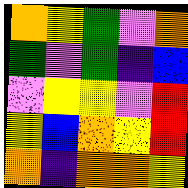[["orange", "yellow", "green", "violet", "orange"], ["green", "violet", "green", "indigo", "blue"], ["violet", "yellow", "yellow", "violet", "red"], ["yellow", "blue", "orange", "yellow", "red"], ["orange", "indigo", "orange", "orange", "yellow"]]